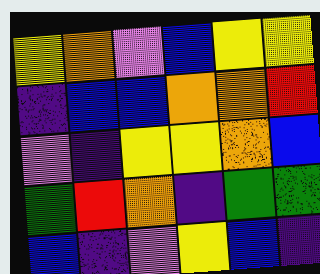[["yellow", "orange", "violet", "blue", "yellow", "yellow"], ["indigo", "blue", "blue", "orange", "orange", "red"], ["violet", "indigo", "yellow", "yellow", "orange", "blue"], ["green", "red", "orange", "indigo", "green", "green"], ["blue", "indigo", "violet", "yellow", "blue", "indigo"]]